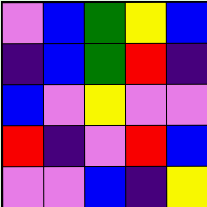[["violet", "blue", "green", "yellow", "blue"], ["indigo", "blue", "green", "red", "indigo"], ["blue", "violet", "yellow", "violet", "violet"], ["red", "indigo", "violet", "red", "blue"], ["violet", "violet", "blue", "indigo", "yellow"]]